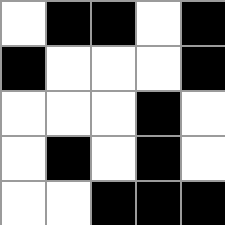[["white", "black", "black", "white", "black"], ["black", "white", "white", "white", "black"], ["white", "white", "white", "black", "white"], ["white", "black", "white", "black", "white"], ["white", "white", "black", "black", "black"]]